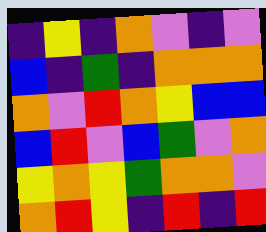[["indigo", "yellow", "indigo", "orange", "violet", "indigo", "violet"], ["blue", "indigo", "green", "indigo", "orange", "orange", "orange"], ["orange", "violet", "red", "orange", "yellow", "blue", "blue"], ["blue", "red", "violet", "blue", "green", "violet", "orange"], ["yellow", "orange", "yellow", "green", "orange", "orange", "violet"], ["orange", "red", "yellow", "indigo", "red", "indigo", "red"]]